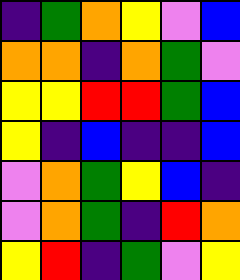[["indigo", "green", "orange", "yellow", "violet", "blue"], ["orange", "orange", "indigo", "orange", "green", "violet"], ["yellow", "yellow", "red", "red", "green", "blue"], ["yellow", "indigo", "blue", "indigo", "indigo", "blue"], ["violet", "orange", "green", "yellow", "blue", "indigo"], ["violet", "orange", "green", "indigo", "red", "orange"], ["yellow", "red", "indigo", "green", "violet", "yellow"]]